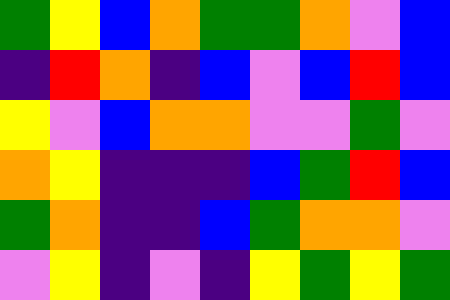[["green", "yellow", "blue", "orange", "green", "green", "orange", "violet", "blue"], ["indigo", "red", "orange", "indigo", "blue", "violet", "blue", "red", "blue"], ["yellow", "violet", "blue", "orange", "orange", "violet", "violet", "green", "violet"], ["orange", "yellow", "indigo", "indigo", "indigo", "blue", "green", "red", "blue"], ["green", "orange", "indigo", "indigo", "blue", "green", "orange", "orange", "violet"], ["violet", "yellow", "indigo", "violet", "indigo", "yellow", "green", "yellow", "green"]]